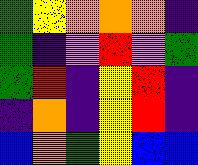[["green", "yellow", "orange", "orange", "orange", "indigo"], ["green", "indigo", "violet", "red", "violet", "green"], ["green", "red", "indigo", "yellow", "red", "indigo"], ["indigo", "orange", "indigo", "yellow", "red", "indigo"], ["blue", "orange", "green", "yellow", "blue", "blue"]]